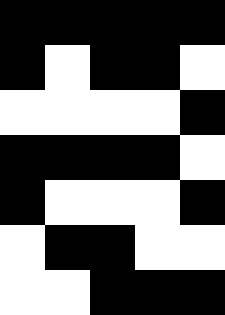[["black", "black", "black", "black", "black"], ["black", "white", "black", "black", "white"], ["white", "white", "white", "white", "black"], ["black", "black", "black", "black", "white"], ["black", "white", "white", "white", "black"], ["white", "black", "black", "white", "white"], ["white", "white", "black", "black", "black"]]